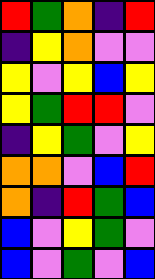[["red", "green", "orange", "indigo", "red"], ["indigo", "yellow", "orange", "violet", "violet"], ["yellow", "violet", "yellow", "blue", "yellow"], ["yellow", "green", "red", "red", "violet"], ["indigo", "yellow", "green", "violet", "yellow"], ["orange", "orange", "violet", "blue", "red"], ["orange", "indigo", "red", "green", "blue"], ["blue", "violet", "yellow", "green", "violet"], ["blue", "violet", "green", "violet", "blue"]]